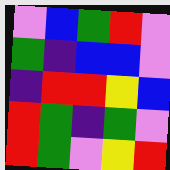[["violet", "blue", "green", "red", "violet"], ["green", "indigo", "blue", "blue", "violet"], ["indigo", "red", "red", "yellow", "blue"], ["red", "green", "indigo", "green", "violet"], ["red", "green", "violet", "yellow", "red"]]